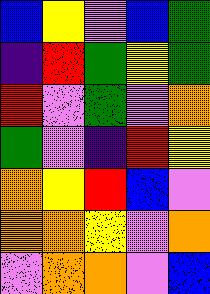[["blue", "yellow", "violet", "blue", "green"], ["indigo", "red", "green", "yellow", "green"], ["red", "violet", "green", "violet", "orange"], ["green", "violet", "indigo", "red", "yellow"], ["orange", "yellow", "red", "blue", "violet"], ["orange", "orange", "yellow", "violet", "orange"], ["violet", "orange", "orange", "violet", "blue"]]